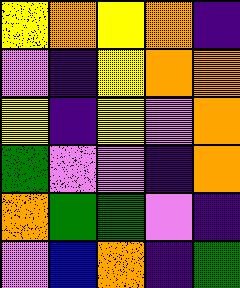[["yellow", "orange", "yellow", "orange", "indigo"], ["violet", "indigo", "yellow", "orange", "orange"], ["yellow", "indigo", "yellow", "violet", "orange"], ["green", "violet", "violet", "indigo", "orange"], ["orange", "green", "green", "violet", "indigo"], ["violet", "blue", "orange", "indigo", "green"]]